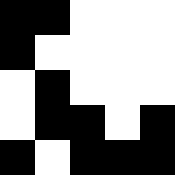[["black", "black", "white", "white", "white"], ["black", "white", "white", "white", "white"], ["white", "black", "white", "white", "white"], ["white", "black", "black", "white", "black"], ["black", "white", "black", "black", "black"]]